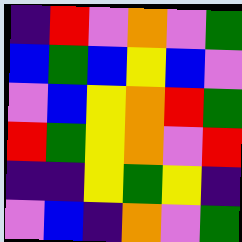[["indigo", "red", "violet", "orange", "violet", "green"], ["blue", "green", "blue", "yellow", "blue", "violet"], ["violet", "blue", "yellow", "orange", "red", "green"], ["red", "green", "yellow", "orange", "violet", "red"], ["indigo", "indigo", "yellow", "green", "yellow", "indigo"], ["violet", "blue", "indigo", "orange", "violet", "green"]]